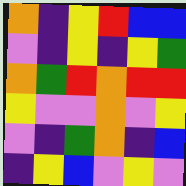[["orange", "indigo", "yellow", "red", "blue", "blue"], ["violet", "indigo", "yellow", "indigo", "yellow", "green"], ["orange", "green", "red", "orange", "red", "red"], ["yellow", "violet", "violet", "orange", "violet", "yellow"], ["violet", "indigo", "green", "orange", "indigo", "blue"], ["indigo", "yellow", "blue", "violet", "yellow", "violet"]]